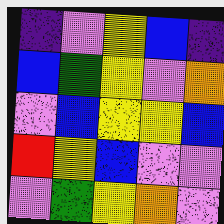[["indigo", "violet", "yellow", "blue", "indigo"], ["blue", "green", "yellow", "violet", "orange"], ["violet", "blue", "yellow", "yellow", "blue"], ["red", "yellow", "blue", "violet", "violet"], ["violet", "green", "yellow", "orange", "violet"]]